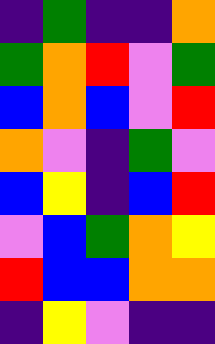[["indigo", "green", "indigo", "indigo", "orange"], ["green", "orange", "red", "violet", "green"], ["blue", "orange", "blue", "violet", "red"], ["orange", "violet", "indigo", "green", "violet"], ["blue", "yellow", "indigo", "blue", "red"], ["violet", "blue", "green", "orange", "yellow"], ["red", "blue", "blue", "orange", "orange"], ["indigo", "yellow", "violet", "indigo", "indigo"]]